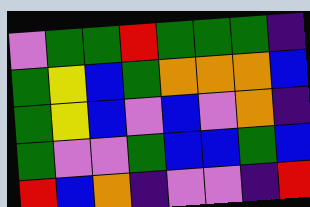[["violet", "green", "green", "red", "green", "green", "green", "indigo"], ["green", "yellow", "blue", "green", "orange", "orange", "orange", "blue"], ["green", "yellow", "blue", "violet", "blue", "violet", "orange", "indigo"], ["green", "violet", "violet", "green", "blue", "blue", "green", "blue"], ["red", "blue", "orange", "indigo", "violet", "violet", "indigo", "red"]]